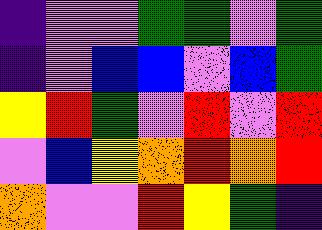[["indigo", "violet", "violet", "green", "green", "violet", "green"], ["indigo", "violet", "blue", "blue", "violet", "blue", "green"], ["yellow", "red", "green", "violet", "red", "violet", "red"], ["violet", "blue", "yellow", "orange", "red", "orange", "red"], ["orange", "violet", "violet", "red", "yellow", "green", "indigo"]]